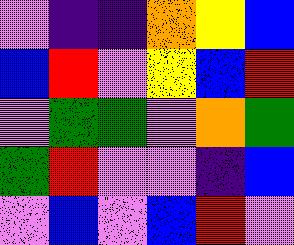[["violet", "indigo", "indigo", "orange", "yellow", "blue"], ["blue", "red", "violet", "yellow", "blue", "red"], ["violet", "green", "green", "violet", "orange", "green"], ["green", "red", "violet", "violet", "indigo", "blue"], ["violet", "blue", "violet", "blue", "red", "violet"]]